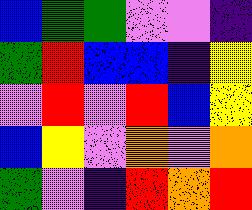[["blue", "green", "green", "violet", "violet", "indigo"], ["green", "red", "blue", "blue", "indigo", "yellow"], ["violet", "red", "violet", "red", "blue", "yellow"], ["blue", "yellow", "violet", "orange", "violet", "orange"], ["green", "violet", "indigo", "red", "orange", "red"]]